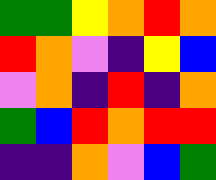[["green", "green", "yellow", "orange", "red", "orange"], ["red", "orange", "violet", "indigo", "yellow", "blue"], ["violet", "orange", "indigo", "red", "indigo", "orange"], ["green", "blue", "red", "orange", "red", "red"], ["indigo", "indigo", "orange", "violet", "blue", "green"]]